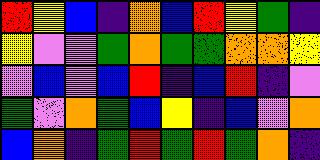[["red", "yellow", "blue", "indigo", "orange", "blue", "red", "yellow", "green", "indigo"], ["yellow", "violet", "violet", "green", "orange", "green", "green", "orange", "orange", "yellow"], ["violet", "blue", "violet", "blue", "red", "indigo", "blue", "red", "indigo", "violet"], ["green", "violet", "orange", "green", "blue", "yellow", "indigo", "blue", "violet", "orange"], ["blue", "orange", "indigo", "green", "red", "green", "red", "green", "orange", "indigo"]]